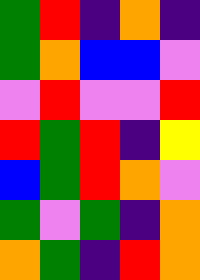[["green", "red", "indigo", "orange", "indigo"], ["green", "orange", "blue", "blue", "violet"], ["violet", "red", "violet", "violet", "red"], ["red", "green", "red", "indigo", "yellow"], ["blue", "green", "red", "orange", "violet"], ["green", "violet", "green", "indigo", "orange"], ["orange", "green", "indigo", "red", "orange"]]